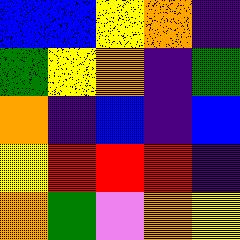[["blue", "blue", "yellow", "orange", "indigo"], ["green", "yellow", "orange", "indigo", "green"], ["orange", "indigo", "blue", "indigo", "blue"], ["yellow", "red", "red", "red", "indigo"], ["orange", "green", "violet", "orange", "yellow"]]